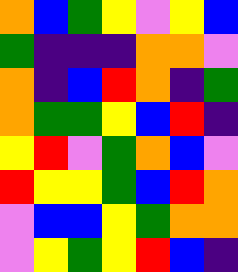[["orange", "blue", "green", "yellow", "violet", "yellow", "blue"], ["green", "indigo", "indigo", "indigo", "orange", "orange", "violet"], ["orange", "indigo", "blue", "red", "orange", "indigo", "green"], ["orange", "green", "green", "yellow", "blue", "red", "indigo"], ["yellow", "red", "violet", "green", "orange", "blue", "violet"], ["red", "yellow", "yellow", "green", "blue", "red", "orange"], ["violet", "blue", "blue", "yellow", "green", "orange", "orange"], ["violet", "yellow", "green", "yellow", "red", "blue", "indigo"]]